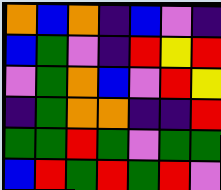[["orange", "blue", "orange", "indigo", "blue", "violet", "indigo"], ["blue", "green", "violet", "indigo", "red", "yellow", "red"], ["violet", "green", "orange", "blue", "violet", "red", "yellow"], ["indigo", "green", "orange", "orange", "indigo", "indigo", "red"], ["green", "green", "red", "green", "violet", "green", "green"], ["blue", "red", "green", "red", "green", "red", "violet"]]